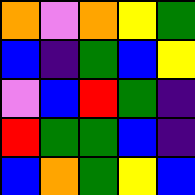[["orange", "violet", "orange", "yellow", "green"], ["blue", "indigo", "green", "blue", "yellow"], ["violet", "blue", "red", "green", "indigo"], ["red", "green", "green", "blue", "indigo"], ["blue", "orange", "green", "yellow", "blue"]]